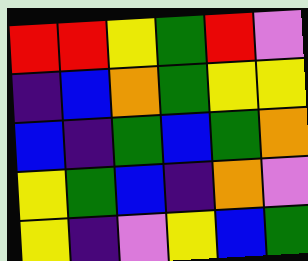[["red", "red", "yellow", "green", "red", "violet"], ["indigo", "blue", "orange", "green", "yellow", "yellow"], ["blue", "indigo", "green", "blue", "green", "orange"], ["yellow", "green", "blue", "indigo", "orange", "violet"], ["yellow", "indigo", "violet", "yellow", "blue", "green"]]